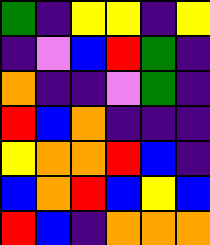[["green", "indigo", "yellow", "yellow", "indigo", "yellow"], ["indigo", "violet", "blue", "red", "green", "indigo"], ["orange", "indigo", "indigo", "violet", "green", "indigo"], ["red", "blue", "orange", "indigo", "indigo", "indigo"], ["yellow", "orange", "orange", "red", "blue", "indigo"], ["blue", "orange", "red", "blue", "yellow", "blue"], ["red", "blue", "indigo", "orange", "orange", "orange"]]